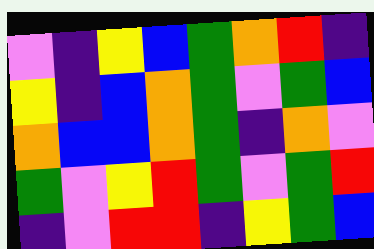[["violet", "indigo", "yellow", "blue", "green", "orange", "red", "indigo"], ["yellow", "indigo", "blue", "orange", "green", "violet", "green", "blue"], ["orange", "blue", "blue", "orange", "green", "indigo", "orange", "violet"], ["green", "violet", "yellow", "red", "green", "violet", "green", "red"], ["indigo", "violet", "red", "red", "indigo", "yellow", "green", "blue"]]